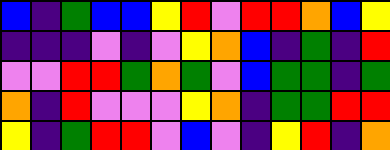[["blue", "indigo", "green", "blue", "blue", "yellow", "red", "violet", "red", "red", "orange", "blue", "yellow"], ["indigo", "indigo", "indigo", "violet", "indigo", "violet", "yellow", "orange", "blue", "indigo", "green", "indigo", "red"], ["violet", "violet", "red", "red", "green", "orange", "green", "violet", "blue", "green", "green", "indigo", "green"], ["orange", "indigo", "red", "violet", "violet", "violet", "yellow", "orange", "indigo", "green", "green", "red", "red"], ["yellow", "indigo", "green", "red", "red", "violet", "blue", "violet", "indigo", "yellow", "red", "indigo", "orange"]]